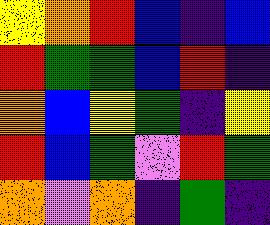[["yellow", "orange", "red", "blue", "indigo", "blue"], ["red", "green", "green", "blue", "red", "indigo"], ["orange", "blue", "yellow", "green", "indigo", "yellow"], ["red", "blue", "green", "violet", "red", "green"], ["orange", "violet", "orange", "indigo", "green", "indigo"]]